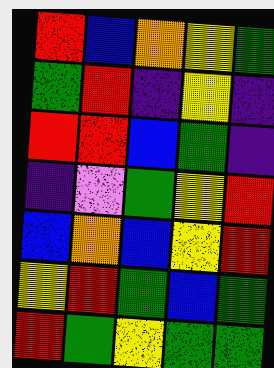[["red", "blue", "orange", "yellow", "green"], ["green", "red", "indigo", "yellow", "indigo"], ["red", "red", "blue", "green", "indigo"], ["indigo", "violet", "green", "yellow", "red"], ["blue", "orange", "blue", "yellow", "red"], ["yellow", "red", "green", "blue", "green"], ["red", "green", "yellow", "green", "green"]]